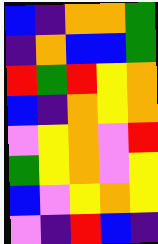[["blue", "indigo", "orange", "orange", "green"], ["indigo", "orange", "blue", "blue", "green"], ["red", "green", "red", "yellow", "orange"], ["blue", "indigo", "orange", "yellow", "orange"], ["violet", "yellow", "orange", "violet", "red"], ["green", "yellow", "orange", "violet", "yellow"], ["blue", "violet", "yellow", "orange", "yellow"], ["violet", "indigo", "red", "blue", "indigo"]]